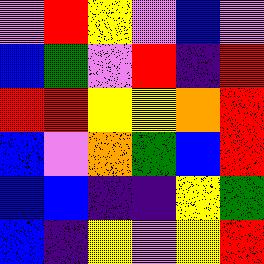[["violet", "red", "yellow", "violet", "blue", "violet"], ["blue", "green", "violet", "red", "indigo", "red"], ["red", "red", "yellow", "yellow", "orange", "red"], ["blue", "violet", "orange", "green", "blue", "red"], ["blue", "blue", "indigo", "indigo", "yellow", "green"], ["blue", "indigo", "yellow", "violet", "yellow", "red"]]